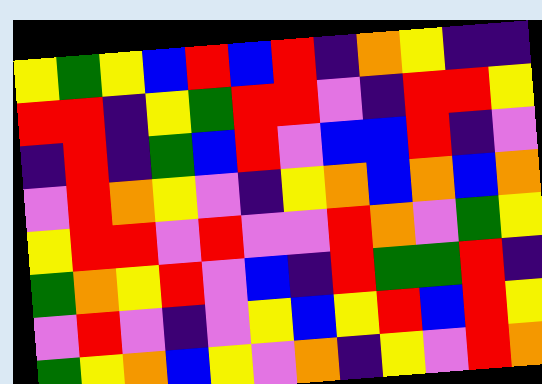[["yellow", "green", "yellow", "blue", "red", "blue", "red", "indigo", "orange", "yellow", "indigo", "indigo"], ["red", "red", "indigo", "yellow", "green", "red", "red", "violet", "indigo", "red", "red", "yellow"], ["indigo", "red", "indigo", "green", "blue", "red", "violet", "blue", "blue", "red", "indigo", "violet"], ["violet", "red", "orange", "yellow", "violet", "indigo", "yellow", "orange", "blue", "orange", "blue", "orange"], ["yellow", "red", "red", "violet", "red", "violet", "violet", "red", "orange", "violet", "green", "yellow"], ["green", "orange", "yellow", "red", "violet", "blue", "indigo", "red", "green", "green", "red", "indigo"], ["violet", "red", "violet", "indigo", "violet", "yellow", "blue", "yellow", "red", "blue", "red", "yellow"], ["green", "yellow", "orange", "blue", "yellow", "violet", "orange", "indigo", "yellow", "violet", "red", "orange"]]